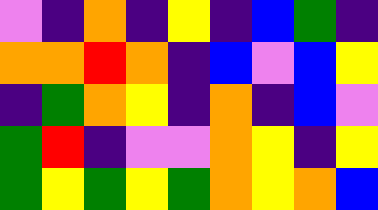[["violet", "indigo", "orange", "indigo", "yellow", "indigo", "blue", "green", "indigo"], ["orange", "orange", "red", "orange", "indigo", "blue", "violet", "blue", "yellow"], ["indigo", "green", "orange", "yellow", "indigo", "orange", "indigo", "blue", "violet"], ["green", "red", "indigo", "violet", "violet", "orange", "yellow", "indigo", "yellow"], ["green", "yellow", "green", "yellow", "green", "orange", "yellow", "orange", "blue"]]